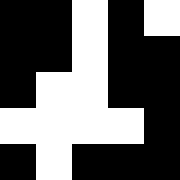[["black", "black", "white", "black", "white"], ["black", "black", "white", "black", "black"], ["black", "white", "white", "black", "black"], ["white", "white", "white", "white", "black"], ["black", "white", "black", "black", "black"]]